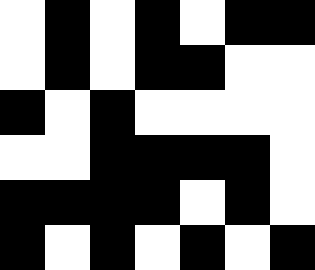[["white", "black", "white", "black", "white", "black", "black"], ["white", "black", "white", "black", "black", "white", "white"], ["black", "white", "black", "white", "white", "white", "white"], ["white", "white", "black", "black", "black", "black", "white"], ["black", "black", "black", "black", "white", "black", "white"], ["black", "white", "black", "white", "black", "white", "black"]]